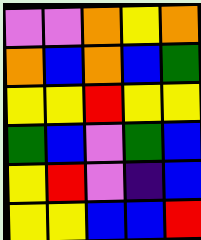[["violet", "violet", "orange", "yellow", "orange"], ["orange", "blue", "orange", "blue", "green"], ["yellow", "yellow", "red", "yellow", "yellow"], ["green", "blue", "violet", "green", "blue"], ["yellow", "red", "violet", "indigo", "blue"], ["yellow", "yellow", "blue", "blue", "red"]]